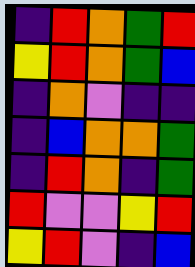[["indigo", "red", "orange", "green", "red"], ["yellow", "red", "orange", "green", "blue"], ["indigo", "orange", "violet", "indigo", "indigo"], ["indigo", "blue", "orange", "orange", "green"], ["indigo", "red", "orange", "indigo", "green"], ["red", "violet", "violet", "yellow", "red"], ["yellow", "red", "violet", "indigo", "blue"]]